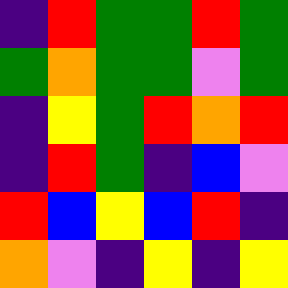[["indigo", "red", "green", "green", "red", "green"], ["green", "orange", "green", "green", "violet", "green"], ["indigo", "yellow", "green", "red", "orange", "red"], ["indigo", "red", "green", "indigo", "blue", "violet"], ["red", "blue", "yellow", "blue", "red", "indigo"], ["orange", "violet", "indigo", "yellow", "indigo", "yellow"]]